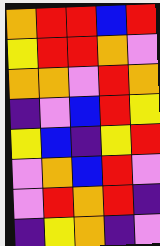[["orange", "red", "red", "blue", "red"], ["yellow", "red", "red", "orange", "violet"], ["orange", "orange", "violet", "red", "orange"], ["indigo", "violet", "blue", "red", "yellow"], ["yellow", "blue", "indigo", "yellow", "red"], ["violet", "orange", "blue", "red", "violet"], ["violet", "red", "orange", "red", "indigo"], ["indigo", "yellow", "orange", "indigo", "violet"]]